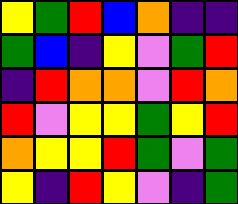[["yellow", "green", "red", "blue", "orange", "indigo", "indigo"], ["green", "blue", "indigo", "yellow", "violet", "green", "red"], ["indigo", "red", "orange", "orange", "violet", "red", "orange"], ["red", "violet", "yellow", "yellow", "green", "yellow", "red"], ["orange", "yellow", "yellow", "red", "green", "violet", "green"], ["yellow", "indigo", "red", "yellow", "violet", "indigo", "green"]]